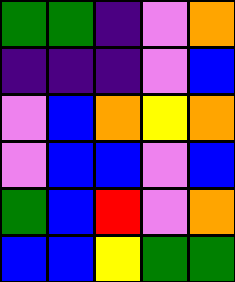[["green", "green", "indigo", "violet", "orange"], ["indigo", "indigo", "indigo", "violet", "blue"], ["violet", "blue", "orange", "yellow", "orange"], ["violet", "blue", "blue", "violet", "blue"], ["green", "blue", "red", "violet", "orange"], ["blue", "blue", "yellow", "green", "green"]]